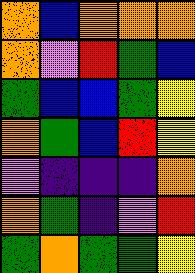[["orange", "blue", "orange", "orange", "orange"], ["orange", "violet", "red", "green", "blue"], ["green", "blue", "blue", "green", "yellow"], ["orange", "green", "blue", "red", "yellow"], ["violet", "indigo", "indigo", "indigo", "orange"], ["orange", "green", "indigo", "violet", "red"], ["green", "orange", "green", "green", "yellow"]]